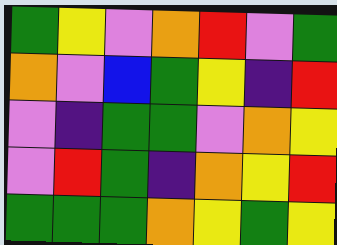[["green", "yellow", "violet", "orange", "red", "violet", "green"], ["orange", "violet", "blue", "green", "yellow", "indigo", "red"], ["violet", "indigo", "green", "green", "violet", "orange", "yellow"], ["violet", "red", "green", "indigo", "orange", "yellow", "red"], ["green", "green", "green", "orange", "yellow", "green", "yellow"]]